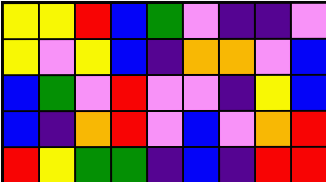[["yellow", "yellow", "red", "blue", "green", "violet", "indigo", "indigo", "violet"], ["yellow", "violet", "yellow", "blue", "indigo", "orange", "orange", "violet", "blue"], ["blue", "green", "violet", "red", "violet", "violet", "indigo", "yellow", "blue"], ["blue", "indigo", "orange", "red", "violet", "blue", "violet", "orange", "red"], ["red", "yellow", "green", "green", "indigo", "blue", "indigo", "red", "red"]]